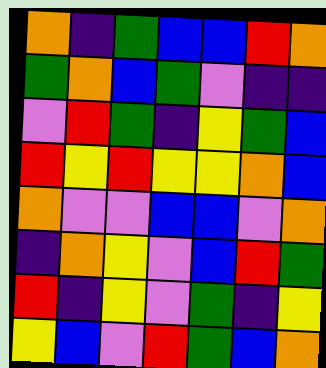[["orange", "indigo", "green", "blue", "blue", "red", "orange"], ["green", "orange", "blue", "green", "violet", "indigo", "indigo"], ["violet", "red", "green", "indigo", "yellow", "green", "blue"], ["red", "yellow", "red", "yellow", "yellow", "orange", "blue"], ["orange", "violet", "violet", "blue", "blue", "violet", "orange"], ["indigo", "orange", "yellow", "violet", "blue", "red", "green"], ["red", "indigo", "yellow", "violet", "green", "indigo", "yellow"], ["yellow", "blue", "violet", "red", "green", "blue", "orange"]]